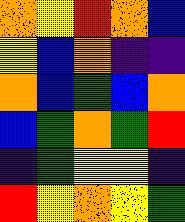[["orange", "yellow", "red", "orange", "blue"], ["yellow", "blue", "orange", "indigo", "indigo"], ["orange", "blue", "green", "blue", "orange"], ["blue", "green", "orange", "green", "red"], ["indigo", "green", "yellow", "yellow", "indigo"], ["red", "yellow", "orange", "yellow", "green"]]